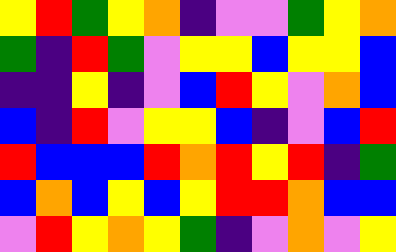[["yellow", "red", "green", "yellow", "orange", "indigo", "violet", "violet", "green", "yellow", "orange"], ["green", "indigo", "red", "green", "violet", "yellow", "yellow", "blue", "yellow", "yellow", "blue"], ["indigo", "indigo", "yellow", "indigo", "violet", "blue", "red", "yellow", "violet", "orange", "blue"], ["blue", "indigo", "red", "violet", "yellow", "yellow", "blue", "indigo", "violet", "blue", "red"], ["red", "blue", "blue", "blue", "red", "orange", "red", "yellow", "red", "indigo", "green"], ["blue", "orange", "blue", "yellow", "blue", "yellow", "red", "red", "orange", "blue", "blue"], ["violet", "red", "yellow", "orange", "yellow", "green", "indigo", "violet", "orange", "violet", "yellow"]]